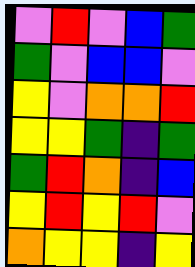[["violet", "red", "violet", "blue", "green"], ["green", "violet", "blue", "blue", "violet"], ["yellow", "violet", "orange", "orange", "red"], ["yellow", "yellow", "green", "indigo", "green"], ["green", "red", "orange", "indigo", "blue"], ["yellow", "red", "yellow", "red", "violet"], ["orange", "yellow", "yellow", "indigo", "yellow"]]